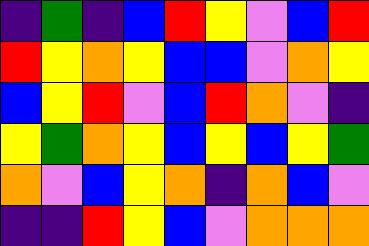[["indigo", "green", "indigo", "blue", "red", "yellow", "violet", "blue", "red"], ["red", "yellow", "orange", "yellow", "blue", "blue", "violet", "orange", "yellow"], ["blue", "yellow", "red", "violet", "blue", "red", "orange", "violet", "indigo"], ["yellow", "green", "orange", "yellow", "blue", "yellow", "blue", "yellow", "green"], ["orange", "violet", "blue", "yellow", "orange", "indigo", "orange", "blue", "violet"], ["indigo", "indigo", "red", "yellow", "blue", "violet", "orange", "orange", "orange"]]